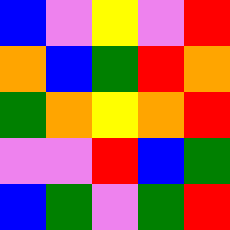[["blue", "violet", "yellow", "violet", "red"], ["orange", "blue", "green", "red", "orange"], ["green", "orange", "yellow", "orange", "red"], ["violet", "violet", "red", "blue", "green"], ["blue", "green", "violet", "green", "red"]]